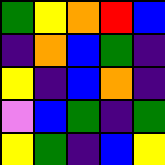[["green", "yellow", "orange", "red", "blue"], ["indigo", "orange", "blue", "green", "indigo"], ["yellow", "indigo", "blue", "orange", "indigo"], ["violet", "blue", "green", "indigo", "green"], ["yellow", "green", "indigo", "blue", "yellow"]]